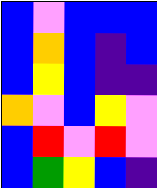[["blue", "violet", "blue", "blue", "blue"], ["blue", "orange", "blue", "indigo", "blue"], ["blue", "yellow", "blue", "indigo", "indigo"], ["orange", "violet", "blue", "yellow", "violet"], ["blue", "red", "violet", "red", "violet"], ["blue", "green", "yellow", "blue", "indigo"]]